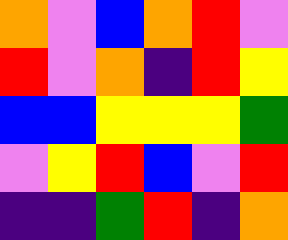[["orange", "violet", "blue", "orange", "red", "violet"], ["red", "violet", "orange", "indigo", "red", "yellow"], ["blue", "blue", "yellow", "yellow", "yellow", "green"], ["violet", "yellow", "red", "blue", "violet", "red"], ["indigo", "indigo", "green", "red", "indigo", "orange"]]